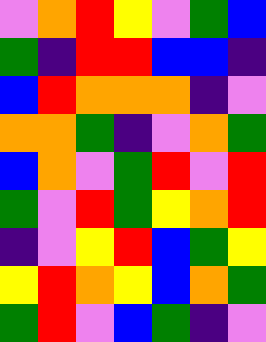[["violet", "orange", "red", "yellow", "violet", "green", "blue"], ["green", "indigo", "red", "red", "blue", "blue", "indigo"], ["blue", "red", "orange", "orange", "orange", "indigo", "violet"], ["orange", "orange", "green", "indigo", "violet", "orange", "green"], ["blue", "orange", "violet", "green", "red", "violet", "red"], ["green", "violet", "red", "green", "yellow", "orange", "red"], ["indigo", "violet", "yellow", "red", "blue", "green", "yellow"], ["yellow", "red", "orange", "yellow", "blue", "orange", "green"], ["green", "red", "violet", "blue", "green", "indigo", "violet"]]